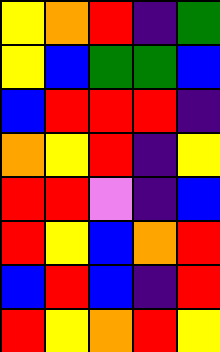[["yellow", "orange", "red", "indigo", "green"], ["yellow", "blue", "green", "green", "blue"], ["blue", "red", "red", "red", "indigo"], ["orange", "yellow", "red", "indigo", "yellow"], ["red", "red", "violet", "indigo", "blue"], ["red", "yellow", "blue", "orange", "red"], ["blue", "red", "blue", "indigo", "red"], ["red", "yellow", "orange", "red", "yellow"]]